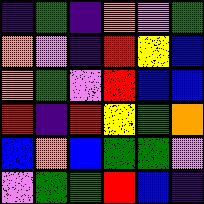[["indigo", "green", "indigo", "orange", "violet", "green"], ["orange", "violet", "indigo", "red", "yellow", "blue"], ["orange", "green", "violet", "red", "blue", "blue"], ["red", "indigo", "red", "yellow", "green", "orange"], ["blue", "orange", "blue", "green", "green", "violet"], ["violet", "green", "green", "red", "blue", "indigo"]]